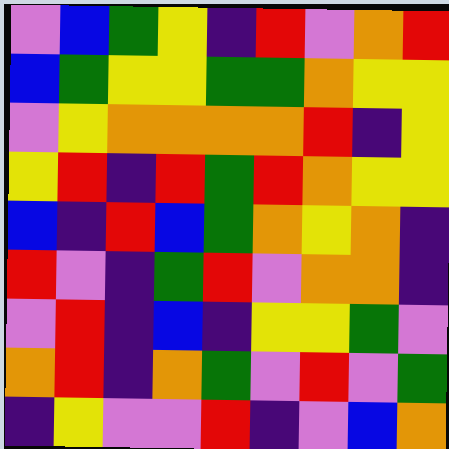[["violet", "blue", "green", "yellow", "indigo", "red", "violet", "orange", "red"], ["blue", "green", "yellow", "yellow", "green", "green", "orange", "yellow", "yellow"], ["violet", "yellow", "orange", "orange", "orange", "orange", "red", "indigo", "yellow"], ["yellow", "red", "indigo", "red", "green", "red", "orange", "yellow", "yellow"], ["blue", "indigo", "red", "blue", "green", "orange", "yellow", "orange", "indigo"], ["red", "violet", "indigo", "green", "red", "violet", "orange", "orange", "indigo"], ["violet", "red", "indigo", "blue", "indigo", "yellow", "yellow", "green", "violet"], ["orange", "red", "indigo", "orange", "green", "violet", "red", "violet", "green"], ["indigo", "yellow", "violet", "violet", "red", "indigo", "violet", "blue", "orange"]]